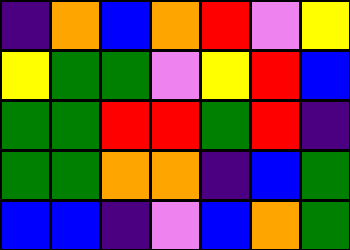[["indigo", "orange", "blue", "orange", "red", "violet", "yellow"], ["yellow", "green", "green", "violet", "yellow", "red", "blue"], ["green", "green", "red", "red", "green", "red", "indigo"], ["green", "green", "orange", "orange", "indigo", "blue", "green"], ["blue", "blue", "indigo", "violet", "blue", "orange", "green"]]